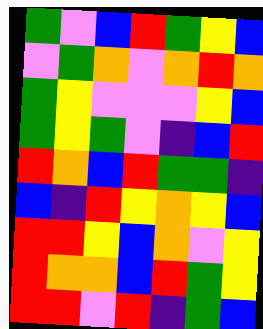[["green", "violet", "blue", "red", "green", "yellow", "blue"], ["violet", "green", "orange", "violet", "orange", "red", "orange"], ["green", "yellow", "violet", "violet", "violet", "yellow", "blue"], ["green", "yellow", "green", "violet", "indigo", "blue", "red"], ["red", "orange", "blue", "red", "green", "green", "indigo"], ["blue", "indigo", "red", "yellow", "orange", "yellow", "blue"], ["red", "red", "yellow", "blue", "orange", "violet", "yellow"], ["red", "orange", "orange", "blue", "red", "green", "yellow"], ["red", "red", "violet", "red", "indigo", "green", "blue"]]